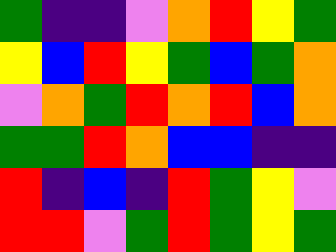[["green", "indigo", "indigo", "violet", "orange", "red", "yellow", "green"], ["yellow", "blue", "red", "yellow", "green", "blue", "green", "orange"], ["violet", "orange", "green", "red", "orange", "red", "blue", "orange"], ["green", "green", "red", "orange", "blue", "blue", "indigo", "indigo"], ["red", "indigo", "blue", "indigo", "red", "green", "yellow", "violet"], ["red", "red", "violet", "green", "red", "green", "yellow", "green"]]